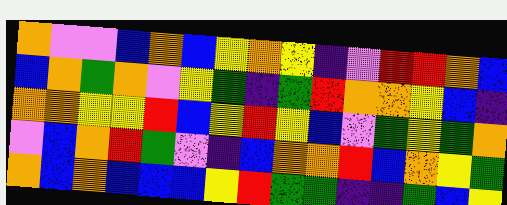[["orange", "violet", "violet", "blue", "orange", "blue", "yellow", "orange", "yellow", "indigo", "violet", "red", "red", "orange", "blue"], ["blue", "orange", "green", "orange", "violet", "yellow", "green", "indigo", "green", "red", "orange", "orange", "yellow", "blue", "indigo"], ["orange", "orange", "yellow", "yellow", "red", "blue", "yellow", "red", "yellow", "blue", "violet", "green", "yellow", "green", "orange"], ["violet", "blue", "orange", "red", "green", "violet", "indigo", "blue", "orange", "orange", "red", "blue", "orange", "yellow", "green"], ["orange", "blue", "orange", "blue", "blue", "blue", "yellow", "red", "green", "green", "indigo", "indigo", "green", "blue", "yellow"]]